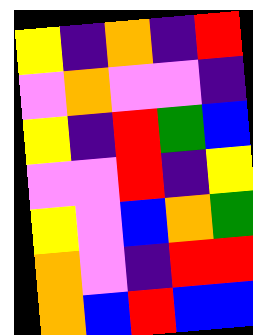[["yellow", "indigo", "orange", "indigo", "red"], ["violet", "orange", "violet", "violet", "indigo"], ["yellow", "indigo", "red", "green", "blue"], ["violet", "violet", "red", "indigo", "yellow"], ["yellow", "violet", "blue", "orange", "green"], ["orange", "violet", "indigo", "red", "red"], ["orange", "blue", "red", "blue", "blue"]]